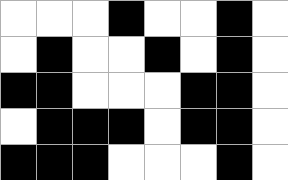[["white", "white", "white", "black", "white", "white", "black", "white"], ["white", "black", "white", "white", "black", "white", "black", "white"], ["black", "black", "white", "white", "white", "black", "black", "white"], ["white", "black", "black", "black", "white", "black", "black", "white"], ["black", "black", "black", "white", "white", "white", "black", "white"]]